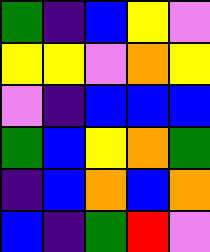[["green", "indigo", "blue", "yellow", "violet"], ["yellow", "yellow", "violet", "orange", "yellow"], ["violet", "indigo", "blue", "blue", "blue"], ["green", "blue", "yellow", "orange", "green"], ["indigo", "blue", "orange", "blue", "orange"], ["blue", "indigo", "green", "red", "violet"]]